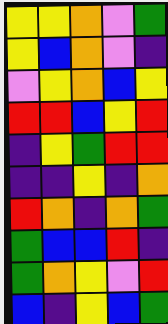[["yellow", "yellow", "orange", "violet", "green"], ["yellow", "blue", "orange", "violet", "indigo"], ["violet", "yellow", "orange", "blue", "yellow"], ["red", "red", "blue", "yellow", "red"], ["indigo", "yellow", "green", "red", "red"], ["indigo", "indigo", "yellow", "indigo", "orange"], ["red", "orange", "indigo", "orange", "green"], ["green", "blue", "blue", "red", "indigo"], ["green", "orange", "yellow", "violet", "red"], ["blue", "indigo", "yellow", "blue", "green"]]